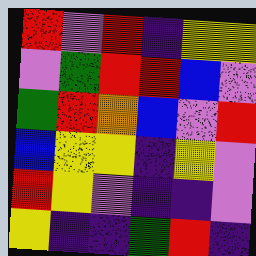[["red", "violet", "red", "indigo", "yellow", "yellow"], ["violet", "green", "red", "red", "blue", "violet"], ["green", "red", "orange", "blue", "violet", "red"], ["blue", "yellow", "yellow", "indigo", "yellow", "violet"], ["red", "yellow", "violet", "indigo", "indigo", "violet"], ["yellow", "indigo", "indigo", "green", "red", "indigo"]]